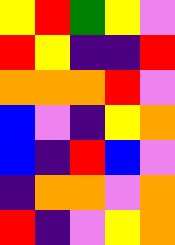[["yellow", "red", "green", "yellow", "violet"], ["red", "yellow", "indigo", "indigo", "red"], ["orange", "orange", "orange", "red", "violet"], ["blue", "violet", "indigo", "yellow", "orange"], ["blue", "indigo", "red", "blue", "violet"], ["indigo", "orange", "orange", "violet", "orange"], ["red", "indigo", "violet", "yellow", "orange"]]